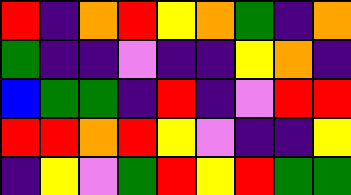[["red", "indigo", "orange", "red", "yellow", "orange", "green", "indigo", "orange"], ["green", "indigo", "indigo", "violet", "indigo", "indigo", "yellow", "orange", "indigo"], ["blue", "green", "green", "indigo", "red", "indigo", "violet", "red", "red"], ["red", "red", "orange", "red", "yellow", "violet", "indigo", "indigo", "yellow"], ["indigo", "yellow", "violet", "green", "red", "yellow", "red", "green", "green"]]